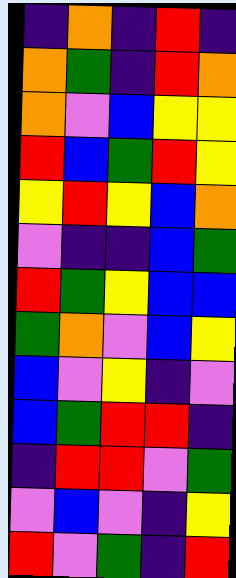[["indigo", "orange", "indigo", "red", "indigo"], ["orange", "green", "indigo", "red", "orange"], ["orange", "violet", "blue", "yellow", "yellow"], ["red", "blue", "green", "red", "yellow"], ["yellow", "red", "yellow", "blue", "orange"], ["violet", "indigo", "indigo", "blue", "green"], ["red", "green", "yellow", "blue", "blue"], ["green", "orange", "violet", "blue", "yellow"], ["blue", "violet", "yellow", "indigo", "violet"], ["blue", "green", "red", "red", "indigo"], ["indigo", "red", "red", "violet", "green"], ["violet", "blue", "violet", "indigo", "yellow"], ["red", "violet", "green", "indigo", "red"]]